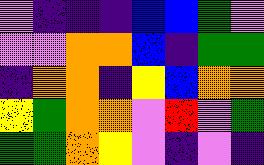[["violet", "indigo", "indigo", "indigo", "blue", "blue", "green", "violet"], ["violet", "violet", "orange", "orange", "blue", "indigo", "green", "green"], ["indigo", "orange", "orange", "indigo", "yellow", "blue", "orange", "orange"], ["yellow", "green", "orange", "orange", "violet", "red", "violet", "green"], ["green", "green", "orange", "yellow", "violet", "indigo", "violet", "indigo"]]